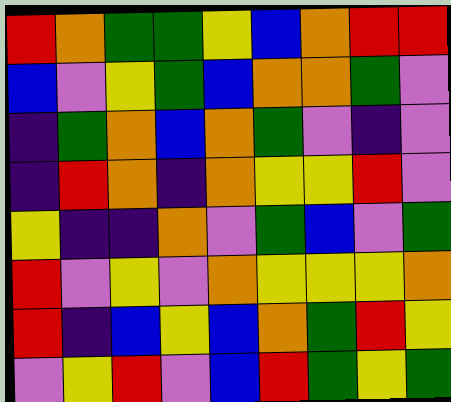[["red", "orange", "green", "green", "yellow", "blue", "orange", "red", "red"], ["blue", "violet", "yellow", "green", "blue", "orange", "orange", "green", "violet"], ["indigo", "green", "orange", "blue", "orange", "green", "violet", "indigo", "violet"], ["indigo", "red", "orange", "indigo", "orange", "yellow", "yellow", "red", "violet"], ["yellow", "indigo", "indigo", "orange", "violet", "green", "blue", "violet", "green"], ["red", "violet", "yellow", "violet", "orange", "yellow", "yellow", "yellow", "orange"], ["red", "indigo", "blue", "yellow", "blue", "orange", "green", "red", "yellow"], ["violet", "yellow", "red", "violet", "blue", "red", "green", "yellow", "green"]]